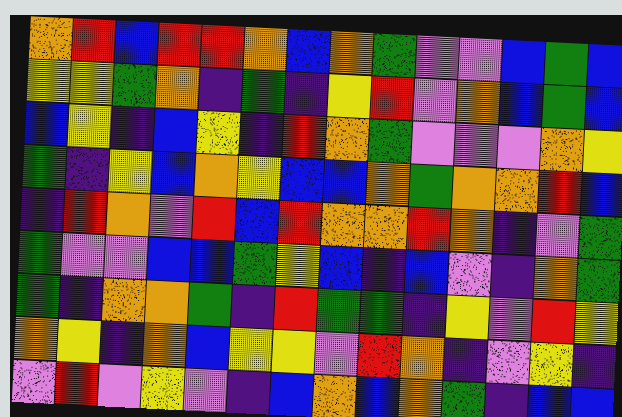[["orange", "red", "blue", "red", "red", "orange", "blue", "orange", "green", "violet", "violet", "blue", "green", "blue"], ["yellow", "yellow", "green", "orange", "indigo", "green", "indigo", "yellow", "red", "violet", "orange", "blue", "green", "blue"], ["blue", "yellow", "indigo", "blue", "yellow", "indigo", "red", "orange", "green", "violet", "violet", "violet", "orange", "yellow"], ["green", "indigo", "yellow", "blue", "orange", "yellow", "blue", "blue", "orange", "green", "orange", "orange", "red", "blue"], ["indigo", "red", "orange", "violet", "red", "blue", "red", "orange", "orange", "red", "orange", "indigo", "violet", "green"], ["green", "violet", "violet", "blue", "blue", "green", "yellow", "blue", "indigo", "blue", "violet", "indigo", "orange", "green"], ["green", "indigo", "orange", "orange", "green", "indigo", "red", "green", "green", "indigo", "yellow", "violet", "red", "yellow"], ["orange", "yellow", "indigo", "orange", "blue", "yellow", "yellow", "violet", "red", "orange", "indigo", "violet", "yellow", "indigo"], ["violet", "red", "violet", "yellow", "violet", "indigo", "blue", "orange", "blue", "orange", "green", "indigo", "blue", "blue"]]